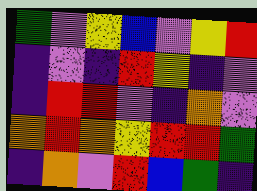[["green", "violet", "yellow", "blue", "violet", "yellow", "red"], ["indigo", "violet", "indigo", "red", "yellow", "indigo", "violet"], ["indigo", "red", "red", "violet", "indigo", "orange", "violet"], ["orange", "red", "orange", "yellow", "red", "red", "green"], ["indigo", "orange", "violet", "red", "blue", "green", "indigo"]]